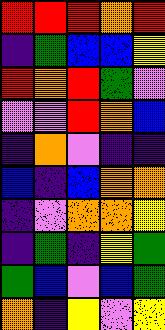[["red", "red", "red", "orange", "red"], ["indigo", "green", "blue", "blue", "yellow"], ["red", "orange", "red", "green", "violet"], ["violet", "violet", "red", "orange", "blue"], ["indigo", "orange", "violet", "indigo", "indigo"], ["blue", "indigo", "blue", "orange", "orange"], ["indigo", "violet", "orange", "orange", "yellow"], ["indigo", "green", "indigo", "yellow", "green"], ["green", "blue", "violet", "blue", "green"], ["orange", "indigo", "yellow", "violet", "yellow"]]